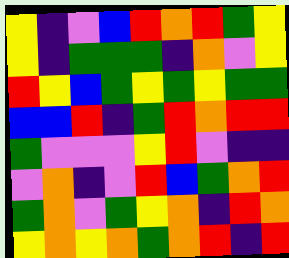[["yellow", "indigo", "violet", "blue", "red", "orange", "red", "green", "yellow"], ["yellow", "indigo", "green", "green", "green", "indigo", "orange", "violet", "yellow"], ["red", "yellow", "blue", "green", "yellow", "green", "yellow", "green", "green"], ["blue", "blue", "red", "indigo", "green", "red", "orange", "red", "red"], ["green", "violet", "violet", "violet", "yellow", "red", "violet", "indigo", "indigo"], ["violet", "orange", "indigo", "violet", "red", "blue", "green", "orange", "red"], ["green", "orange", "violet", "green", "yellow", "orange", "indigo", "red", "orange"], ["yellow", "orange", "yellow", "orange", "green", "orange", "red", "indigo", "red"]]